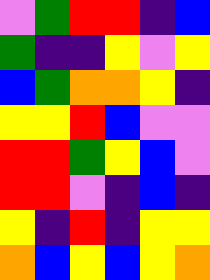[["violet", "green", "red", "red", "indigo", "blue"], ["green", "indigo", "indigo", "yellow", "violet", "yellow"], ["blue", "green", "orange", "orange", "yellow", "indigo"], ["yellow", "yellow", "red", "blue", "violet", "violet"], ["red", "red", "green", "yellow", "blue", "violet"], ["red", "red", "violet", "indigo", "blue", "indigo"], ["yellow", "indigo", "red", "indigo", "yellow", "yellow"], ["orange", "blue", "yellow", "blue", "yellow", "orange"]]